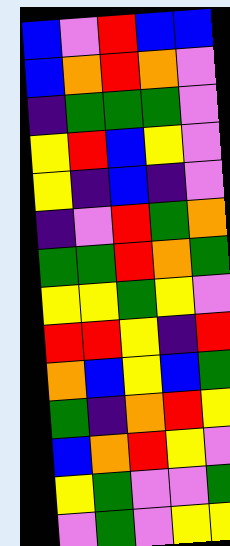[["blue", "violet", "red", "blue", "blue"], ["blue", "orange", "red", "orange", "violet"], ["indigo", "green", "green", "green", "violet"], ["yellow", "red", "blue", "yellow", "violet"], ["yellow", "indigo", "blue", "indigo", "violet"], ["indigo", "violet", "red", "green", "orange"], ["green", "green", "red", "orange", "green"], ["yellow", "yellow", "green", "yellow", "violet"], ["red", "red", "yellow", "indigo", "red"], ["orange", "blue", "yellow", "blue", "green"], ["green", "indigo", "orange", "red", "yellow"], ["blue", "orange", "red", "yellow", "violet"], ["yellow", "green", "violet", "violet", "green"], ["violet", "green", "violet", "yellow", "yellow"]]